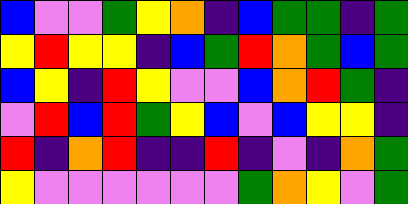[["blue", "violet", "violet", "green", "yellow", "orange", "indigo", "blue", "green", "green", "indigo", "green"], ["yellow", "red", "yellow", "yellow", "indigo", "blue", "green", "red", "orange", "green", "blue", "green"], ["blue", "yellow", "indigo", "red", "yellow", "violet", "violet", "blue", "orange", "red", "green", "indigo"], ["violet", "red", "blue", "red", "green", "yellow", "blue", "violet", "blue", "yellow", "yellow", "indigo"], ["red", "indigo", "orange", "red", "indigo", "indigo", "red", "indigo", "violet", "indigo", "orange", "green"], ["yellow", "violet", "violet", "violet", "violet", "violet", "violet", "green", "orange", "yellow", "violet", "green"]]